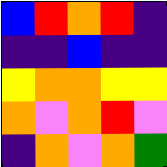[["blue", "red", "orange", "red", "indigo"], ["indigo", "indigo", "blue", "indigo", "indigo"], ["yellow", "orange", "orange", "yellow", "yellow"], ["orange", "violet", "orange", "red", "violet"], ["indigo", "orange", "violet", "orange", "green"]]